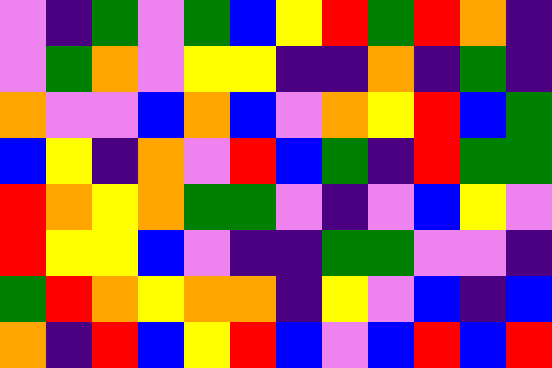[["violet", "indigo", "green", "violet", "green", "blue", "yellow", "red", "green", "red", "orange", "indigo"], ["violet", "green", "orange", "violet", "yellow", "yellow", "indigo", "indigo", "orange", "indigo", "green", "indigo"], ["orange", "violet", "violet", "blue", "orange", "blue", "violet", "orange", "yellow", "red", "blue", "green"], ["blue", "yellow", "indigo", "orange", "violet", "red", "blue", "green", "indigo", "red", "green", "green"], ["red", "orange", "yellow", "orange", "green", "green", "violet", "indigo", "violet", "blue", "yellow", "violet"], ["red", "yellow", "yellow", "blue", "violet", "indigo", "indigo", "green", "green", "violet", "violet", "indigo"], ["green", "red", "orange", "yellow", "orange", "orange", "indigo", "yellow", "violet", "blue", "indigo", "blue"], ["orange", "indigo", "red", "blue", "yellow", "red", "blue", "violet", "blue", "red", "blue", "red"]]